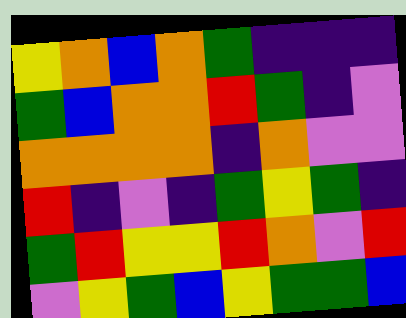[["yellow", "orange", "blue", "orange", "green", "indigo", "indigo", "indigo"], ["green", "blue", "orange", "orange", "red", "green", "indigo", "violet"], ["orange", "orange", "orange", "orange", "indigo", "orange", "violet", "violet"], ["red", "indigo", "violet", "indigo", "green", "yellow", "green", "indigo"], ["green", "red", "yellow", "yellow", "red", "orange", "violet", "red"], ["violet", "yellow", "green", "blue", "yellow", "green", "green", "blue"]]